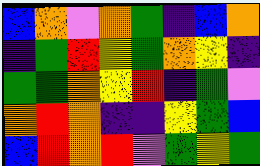[["blue", "orange", "violet", "orange", "green", "indigo", "blue", "orange"], ["indigo", "green", "red", "yellow", "green", "orange", "yellow", "indigo"], ["green", "green", "orange", "yellow", "red", "indigo", "green", "violet"], ["orange", "red", "orange", "indigo", "indigo", "yellow", "green", "blue"], ["blue", "red", "orange", "red", "violet", "green", "yellow", "green"]]